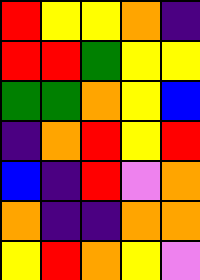[["red", "yellow", "yellow", "orange", "indigo"], ["red", "red", "green", "yellow", "yellow"], ["green", "green", "orange", "yellow", "blue"], ["indigo", "orange", "red", "yellow", "red"], ["blue", "indigo", "red", "violet", "orange"], ["orange", "indigo", "indigo", "orange", "orange"], ["yellow", "red", "orange", "yellow", "violet"]]